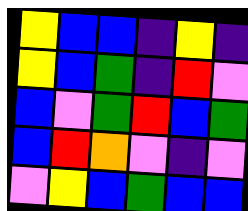[["yellow", "blue", "blue", "indigo", "yellow", "indigo"], ["yellow", "blue", "green", "indigo", "red", "violet"], ["blue", "violet", "green", "red", "blue", "green"], ["blue", "red", "orange", "violet", "indigo", "violet"], ["violet", "yellow", "blue", "green", "blue", "blue"]]